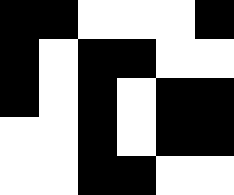[["black", "black", "white", "white", "white", "black"], ["black", "white", "black", "black", "white", "white"], ["black", "white", "black", "white", "black", "black"], ["white", "white", "black", "white", "black", "black"], ["white", "white", "black", "black", "white", "white"]]